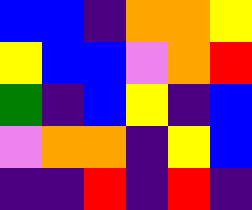[["blue", "blue", "indigo", "orange", "orange", "yellow"], ["yellow", "blue", "blue", "violet", "orange", "red"], ["green", "indigo", "blue", "yellow", "indigo", "blue"], ["violet", "orange", "orange", "indigo", "yellow", "blue"], ["indigo", "indigo", "red", "indigo", "red", "indigo"]]